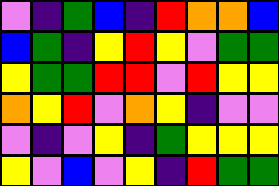[["violet", "indigo", "green", "blue", "indigo", "red", "orange", "orange", "blue"], ["blue", "green", "indigo", "yellow", "red", "yellow", "violet", "green", "green"], ["yellow", "green", "green", "red", "red", "violet", "red", "yellow", "yellow"], ["orange", "yellow", "red", "violet", "orange", "yellow", "indigo", "violet", "violet"], ["violet", "indigo", "violet", "yellow", "indigo", "green", "yellow", "yellow", "yellow"], ["yellow", "violet", "blue", "violet", "yellow", "indigo", "red", "green", "green"]]